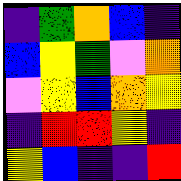[["indigo", "green", "orange", "blue", "indigo"], ["blue", "yellow", "green", "violet", "orange"], ["violet", "yellow", "blue", "orange", "yellow"], ["indigo", "red", "red", "yellow", "indigo"], ["yellow", "blue", "indigo", "indigo", "red"]]